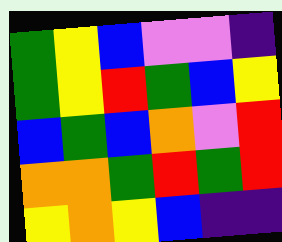[["green", "yellow", "blue", "violet", "violet", "indigo"], ["green", "yellow", "red", "green", "blue", "yellow"], ["blue", "green", "blue", "orange", "violet", "red"], ["orange", "orange", "green", "red", "green", "red"], ["yellow", "orange", "yellow", "blue", "indigo", "indigo"]]